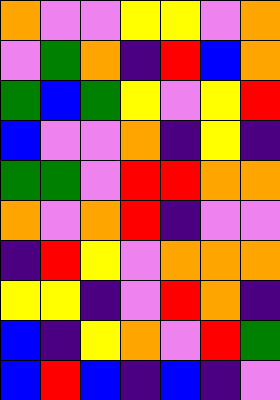[["orange", "violet", "violet", "yellow", "yellow", "violet", "orange"], ["violet", "green", "orange", "indigo", "red", "blue", "orange"], ["green", "blue", "green", "yellow", "violet", "yellow", "red"], ["blue", "violet", "violet", "orange", "indigo", "yellow", "indigo"], ["green", "green", "violet", "red", "red", "orange", "orange"], ["orange", "violet", "orange", "red", "indigo", "violet", "violet"], ["indigo", "red", "yellow", "violet", "orange", "orange", "orange"], ["yellow", "yellow", "indigo", "violet", "red", "orange", "indigo"], ["blue", "indigo", "yellow", "orange", "violet", "red", "green"], ["blue", "red", "blue", "indigo", "blue", "indigo", "violet"]]